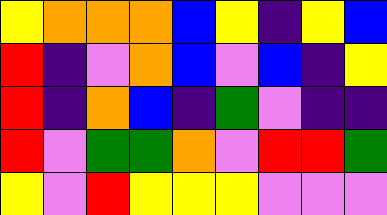[["yellow", "orange", "orange", "orange", "blue", "yellow", "indigo", "yellow", "blue"], ["red", "indigo", "violet", "orange", "blue", "violet", "blue", "indigo", "yellow"], ["red", "indigo", "orange", "blue", "indigo", "green", "violet", "indigo", "indigo"], ["red", "violet", "green", "green", "orange", "violet", "red", "red", "green"], ["yellow", "violet", "red", "yellow", "yellow", "yellow", "violet", "violet", "violet"]]